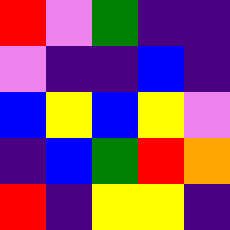[["red", "violet", "green", "indigo", "indigo"], ["violet", "indigo", "indigo", "blue", "indigo"], ["blue", "yellow", "blue", "yellow", "violet"], ["indigo", "blue", "green", "red", "orange"], ["red", "indigo", "yellow", "yellow", "indigo"]]